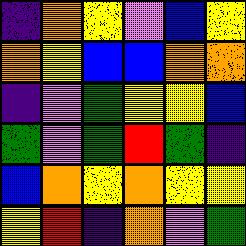[["indigo", "orange", "yellow", "violet", "blue", "yellow"], ["orange", "yellow", "blue", "blue", "orange", "orange"], ["indigo", "violet", "green", "yellow", "yellow", "blue"], ["green", "violet", "green", "red", "green", "indigo"], ["blue", "orange", "yellow", "orange", "yellow", "yellow"], ["yellow", "red", "indigo", "orange", "violet", "green"]]